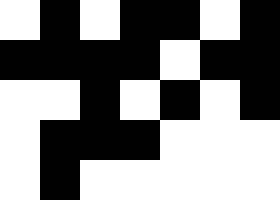[["white", "black", "white", "black", "black", "white", "black"], ["black", "black", "black", "black", "white", "black", "black"], ["white", "white", "black", "white", "black", "white", "black"], ["white", "black", "black", "black", "white", "white", "white"], ["white", "black", "white", "white", "white", "white", "white"]]